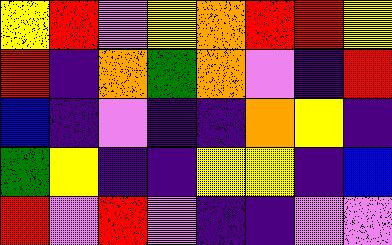[["yellow", "red", "violet", "yellow", "orange", "red", "red", "yellow"], ["red", "indigo", "orange", "green", "orange", "violet", "indigo", "red"], ["blue", "indigo", "violet", "indigo", "indigo", "orange", "yellow", "indigo"], ["green", "yellow", "indigo", "indigo", "yellow", "yellow", "indigo", "blue"], ["red", "violet", "red", "violet", "indigo", "indigo", "violet", "violet"]]